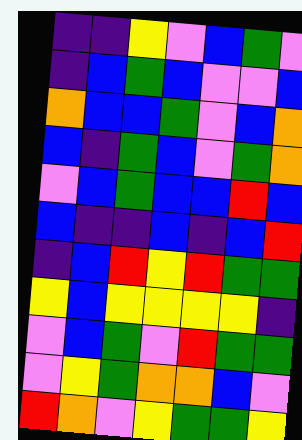[["indigo", "indigo", "yellow", "violet", "blue", "green", "violet"], ["indigo", "blue", "green", "blue", "violet", "violet", "blue"], ["orange", "blue", "blue", "green", "violet", "blue", "orange"], ["blue", "indigo", "green", "blue", "violet", "green", "orange"], ["violet", "blue", "green", "blue", "blue", "red", "blue"], ["blue", "indigo", "indigo", "blue", "indigo", "blue", "red"], ["indigo", "blue", "red", "yellow", "red", "green", "green"], ["yellow", "blue", "yellow", "yellow", "yellow", "yellow", "indigo"], ["violet", "blue", "green", "violet", "red", "green", "green"], ["violet", "yellow", "green", "orange", "orange", "blue", "violet"], ["red", "orange", "violet", "yellow", "green", "green", "yellow"]]